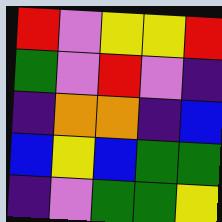[["red", "violet", "yellow", "yellow", "red"], ["green", "violet", "red", "violet", "indigo"], ["indigo", "orange", "orange", "indigo", "blue"], ["blue", "yellow", "blue", "green", "green"], ["indigo", "violet", "green", "green", "yellow"]]